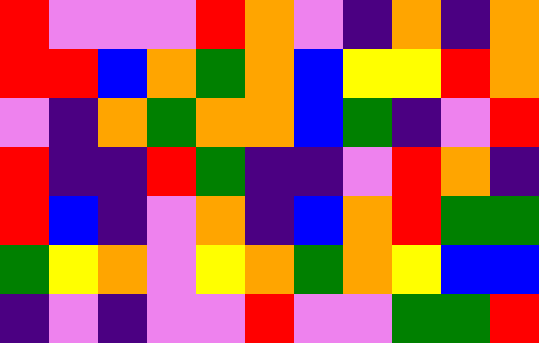[["red", "violet", "violet", "violet", "red", "orange", "violet", "indigo", "orange", "indigo", "orange"], ["red", "red", "blue", "orange", "green", "orange", "blue", "yellow", "yellow", "red", "orange"], ["violet", "indigo", "orange", "green", "orange", "orange", "blue", "green", "indigo", "violet", "red"], ["red", "indigo", "indigo", "red", "green", "indigo", "indigo", "violet", "red", "orange", "indigo"], ["red", "blue", "indigo", "violet", "orange", "indigo", "blue", "orange", "red", "green", "green"], ["green", "yellow", "orange", "violet", "yellow", "orange", "green", "orange", "yellow", "blue", "blue"], ["indigo", "violet", "indigo", "violet", "violet", "red", "violet", "violet", "green", "green", "red"]]